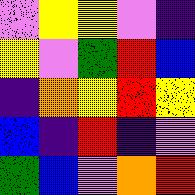[["violet", "yellow", "yellow", "violet", "indigo"], ["yellow", "violet", "green", "red", "blue"], ["indigo", "orange", "yellow", "red", "yellow"], ["blue", "indigo", "red", "indigo", "violet"], ["green", "blue", "violet", "orange", "red"]]